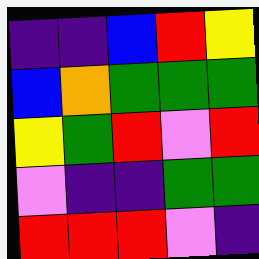[["indigo", "indigo", "blue", "red", "yellow"], ["blue", "orange", "green", "green", "green"], ["yellow", "green", "red", "violet", "red"], ["violet", "indigo", "indigo", "green", "green"], ["red", "red", "red", "violet", "indigo"]]